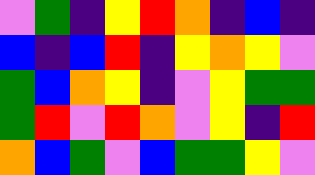[["violet", "green", "indigo", "yellow", "red", "orange", "indigo", "blue", "indigo"], ["blue", "indigo", "blue", "red", "indigo", "yellow", "orange", "yellow", "violet"], ["green", "blue", "orange", "yellow", "indigo", "violet", "yellow", "green", "green"], ["green", "red", "violet", "red", "orange", "violet", "yellow", "indigo", "red"], ["orange", "blue", "green", "violet", "blue", "green", "green", "yellow", "violet"]]